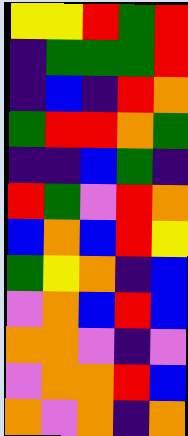[["yellow", "yellow", "red", "green", "red"], ["indigo", "green", "green", "green", "red"], ["indigo", "blue", "indigo", "red", "orange"], ["green", "red", "red", "orange", "green"], ["indigo", "indigo", "blue", "green", "indigo"], ["red", "green", "violet", "red", "orange"], ["blue", "orange", "blue", "red", "yellow"], ["green", "yellow", "orange", "indigo", "blue"], ["violet", "orange", "blue", "red", "blue"], ["orange", "orange", "violet", "indigo", "violet"], ["violet", "orange", "orange", "red", "blue"], ["orange", "violet", "orange", "indigo", "orange"]]